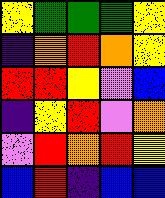[["yellow", "green", "green", "green", "yellow"], ["indigo", "orange", "red", "orange", "yellow"], ["red", "red", "yellow", "violet", "blue"], ["indigo", "yellow", "red", "violet", "orange"], ["violet", "red", "orange", "red", "yellow"], ["blue", "red", "indigo", "blue", "blue"]]